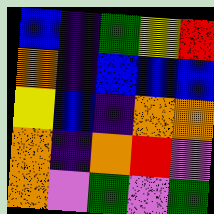[["blue", "indigo", "green", "yellow", "red"], ["orange", "indigo", "blue", "blue", "blue"], ["yellow", "blue", "indigo", "orange", "orange"], ["orange", "indigo", "orange", "red", "violet"], ["orange", "violet", "green", "violet", "green"]]